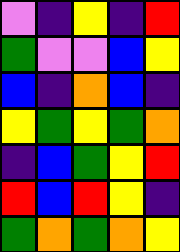[["violet", "indigo", "yellow", "indigo", "red"], ["green", "violet", "violet", "blue", "yellow"], ["blue", "indigo", "orange", "blue", "indigo"], ["yellow", "green", "yellow", "green", "orange"], ["indigo", "blue", "green", "yellow", "red"], ["red", "blue", "red", "yellow", "indigo"], ["green", "orange", "green", "orange", "yellow"]]